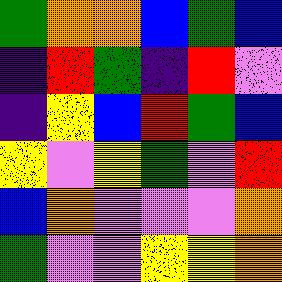[["green", "orange", "orange", "blue", "green", "blue"], ["indigo", "red", "green", "indigo", "red", "violet"], ["indigo", "yellow", "blue", "red", "green", "blue"], ["yellow", "violet", "yellow", "green", "violet", "red"], ["blue", "orange", "violet", "violet", "violet", "orange"], ["green", "violet", "violet", "yellow", "yellow", "orange"]]